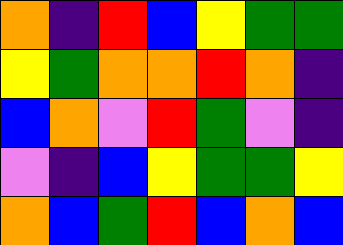[["orange", "indigo", "red", "blue", "yellow", "green", "green"], ["yellow", "green", "orange", "orange", "red", "orange", "indigo"], ["blue", "orange", "violet", "red", "green", "violet", "indigo"], ["violet", "indigo", "blue", "yellow", "green", "green", "yellow"], ["orange", "blue", "green", "red", "blue", "orange", "blue"]]